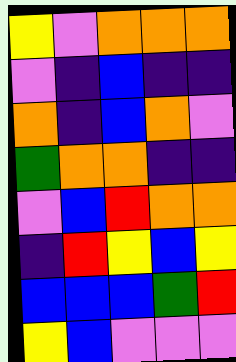[["yellow", "violet", "orange", "orange", "orange"], ["violet", "indigo", "blue", "indigo", "indigo"], ["orange", "indigo", "blue", "orange", "violet"], ["green", "orange", "orange", "indigo", "indigo"], ["violet", "blue", "red", "orange", "orange"], ["indigo", "red", "yellow", "blue", "yellow"], ["blue", "blue", "blue", "green", "red"], ["yellow", "blue", "violet", "violet", "violet"]]